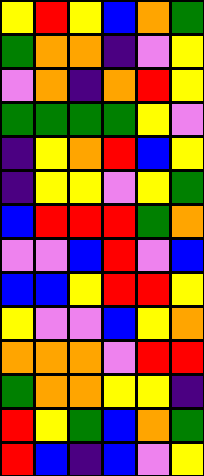[["yellow", "red", "yellow", "blue", "orange", "green"], ["green", "orange", "orange", "indigo", "violet", "yellow"], ["violet", "orange", "indigo", "orange", "red", "yellow"], ["green", "green", "green", "green", "yellow", "violet"], ["indigo", "yellow", "orange", "red", "blue", "yellow"], ["indigo", "yellow", "yellow", "violet", "yellow", "green"], ["blue", "red", "red", "red", "green", "orange"], ["violet", "violet", "blue", "red", "violet", "blue"], ["blue", "blue", "yellow", "red", "red", "yellow"], ["yellow", "violet", "violet", "blue", "yellow", "orange"], ["orange", "orange", "orange", "violet", "red", "red"], ["green", "orange", "orange", "yellow", "yellow", "indigo"], ["red", "yellow", "green", "blue", "orange", "green"], ["red", "blue", "indigo", "blue", "violet", "yellow"]]